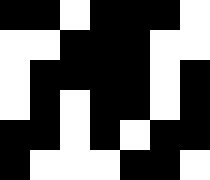[["black", "black", "white", "black", "black", "black", "white"], ["white", "white", "black", "black", "black", "white", "white"], ["white", "black", "black", "black", "black", "white", "black"], ["white", "black", "white", "black", "black", "white", "black"], ["black", "black", "white", "black", "white", "black", "black"], ["black", "white", "white", "white", "black", "black", "white"]]